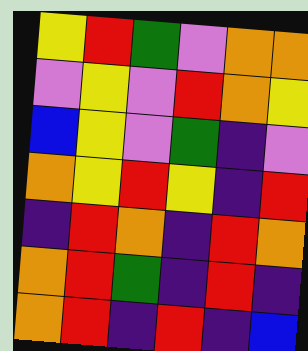[["yellow", "red", "green", "violet", "orange", "orange"], ["violet", "yellow", "violet", "red", "orange", "yellow"], ["blue", "yellow", "violet", "green", "indigo", "violet"], ["orange", "yellow", "red", "yellow", "indigo", "red"], ["indigo", "red", "orange", "indigo", "red", "orange"], ["orange", "red", "green", "indigo", "red", "indigo"], ["orange", "red", "indigo", "red", "indigo", "blue"]]